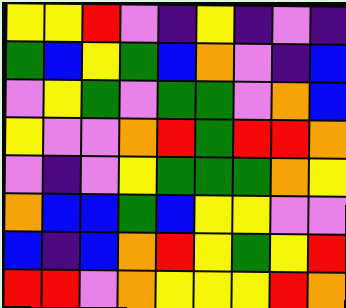[["yellow", "yellow", "red", "violet", "indigo", "yellow", "indigo", "violet", "indigo"], ["green", "blue", "yellow", "green", "blue", "orange", "violet", "indigo", "blue"], ["violet", "yellow", "green", "violet", "green", "green", "violet", "orange", "blue"], ["yellow", "violet", "violet", "orange", "red", "green", "red", "red", "orange"], ["violet", "indigo", "violet", "yellow", "green", "green", "green", "orange", "yellow"], ["orange", "blue", "blue", "green", "blue", "yellow", "yellow", "violet", "violet"], ["blue", "indigo", "blue", "orange", "red", "yellow", "green", "yellow", "red"], ["red", "red", "violet", "orange", "yellow", "yellow", "yellow", "red", "orange"]]